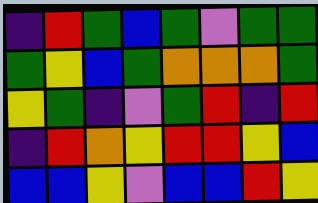[["indigo", "red", "green", "blue", "green", "violet", "green", "green"], ["green", "yellow", "blue", "green", "orange", "orange", "orange", "green"], ["yellow", "green", "indigo", "violet", "green", "red", "indigo", "red"], ["indigo", "red", "orange", "yellow", "red", "red", "yellow", "blue"], ["blue", "blue", "yellow", "violet", "blue", "blue", "red", "yellow"]]